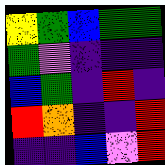[["yellow", "green", "blue", "green", "green"], ["green", "violet", "indigo", "indigo", "indigo"], ["blue", "green", "indigo", "red", "indigo"], ["red", "orange", "indigo", "indigo", "red"], ["indigo", "indigo", "blue", "violet", "red"]]